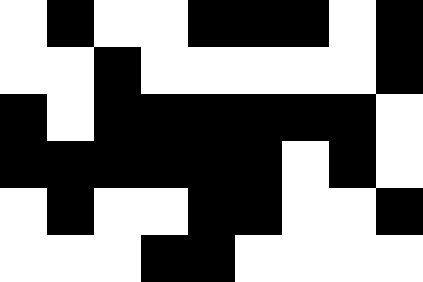[["white", "black", "white", "white", "black", "black", "black", "white", "black"], ["white", "white", "black", "white", "white", "white", "white", "white", "black"], ["black", "white", "black", "black", "black", "black", "black", "black", "white"], ["black", "black", "black", "black", "black", "black", "white", "black", "white"], ["white", "black", "white", "white", "black", "black", "white", "white", "black"], ["white", "white", "white", "black", "black", "white", "white", "white", "white"]]